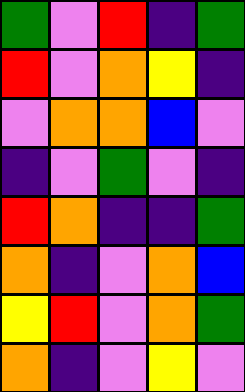[["green", "violet", "red", "indigo", "green"], ["red", "violet", "orange", "yellow", "indigo"], ["violet", "orange", "orange", "blue", "violet"], ["indigo", "violet", "green", "violet", "indigo"], ["red", "orange", "indigo", "indigo", "green"], ["orange", "indigo", "violet", "orange", "blue"], ["yellow", "red", "violet", "orange", "green"], ["orange", "indigo", "violet", "yellow", "violet"]]